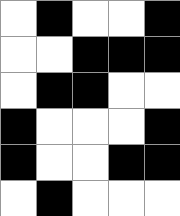[["white", "black", "white", "white", "black"], ["white", "white", "black", "black", "black"], ["white", "black", "black", "white", "white"], ["black", "white", "white", "white", "black"], ["black", "white", "white", "black", "black"], ["white", "black", "white", "white", "white"]]